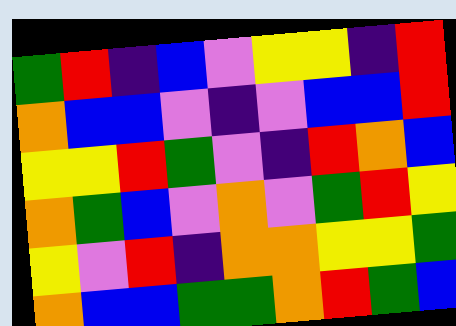[["green", "red", "indigo", "blue", "violet", "yellow", "yellow", "indigo", "red"], ["orange", "blue", "blue", "violet", "indigo", "violet", "blue", "blue", "red"], ["yellow", "yellow", "red", "green", "violet", "indigo", "red", "orange", "blue"], ["orange", "green", "blue", "violet", "orange", "violet", "green", "red", "yellow"], ["yellow", "violet", "red", "indigo", "orange", "orange", "yellow", "yellow", "green"], ["orange", "blue", "blue", "green", "green", "orange", "red", "green", "blue"]]